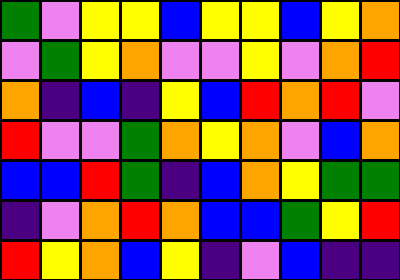[["green", "violet", "yellow", "yellow", "blue", "yellow", "yellow", "blue", "yellow", "orange"], ["violet", "green", "yellow", "orange", "violet", "violet", "yellow", "violet", "orange", "red"], ["orange", "indigo", "blue", "indigo", "yellow", "blue", "red", "orange", "red", "violet"], ["red", "violet", "violet", "green", "orange", "yellow", "orange", "violet", "blue", "orange"], ["blue", "blue", "red", "green", "indigo", "blue", "orange", "yellow", "green", "green"], ["indigo", "violet", "orange", "red", "orange", "blue", "blue", "green", "yellow", "red"], ["red", "yellow", "orange", "blue", "yellow", "indigo", "violet", "blue", "indigo", "indigo"]]